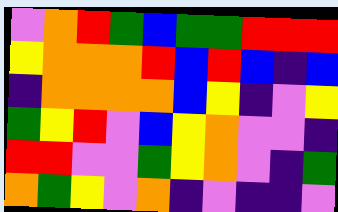[["violet", "orange", "red", "green", "blue", "green", "green", "red", "red", "red"], ["yellow", "orange", "orange", "orange", "red", "blue", "red", "blue", "indigo", "blue"], ["indigo", "orange", "orange", "orange", "orange", "blue", "yellow", "indigo", "violet", "yellow"], ["green", "yellow", "red", "violet", "blue", "yellow", "orange", "violet", "violet", "indigo"], ["red", "red", "violet", "violet", "green", "yellow", "orange", "violet", "indigo", "green"], ["orange", "green", "yellow", "violet", "orange", "indigo", "violet", "indigo", "indigo", "violet"]]